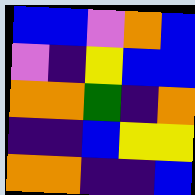[["blue", "blue", "violet", "orange", "blue"], ["violet", "indigo", "yellow", "blue", "blue"], ["orange", "orange", "green", "indigo", "orange"], ["indigo", "indigo", "blue", "yellow", "yellow"], ["orange", "orange", "indigo", "indigo", "blue"]]